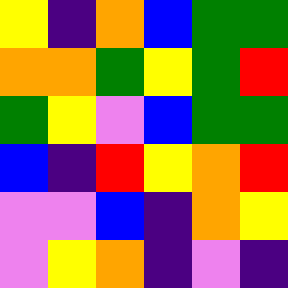[["yellow", "indigo", "orange", "blue", "green", "green"], ["orange", "orange", "green", "yellow", "green", "red"], ["green", "yellow", "violet", "blue", "green", "green"], ["blue", "indigo", "red", "yellow", "orange", "red"], ["violet", "violet", "blue", "indigo", "orange", "yellow"], ["violet", "yellow", "orange", "indigo", "violet", "indigo"]]